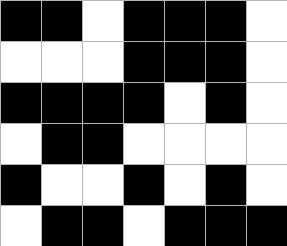[["black", "black", "white", "black", "black", "black", "white"], ["white", "white", "white", "black", "black", "black", "white"], ["black", "black", "black", "black", "white", "black", "white"], ["white", "black", "black", "white", "white", "white", "white"], ["black", "white", "white", "black", "white", "black", "white"], ["white", "black", "black", "white", "black", "black", "black"]]